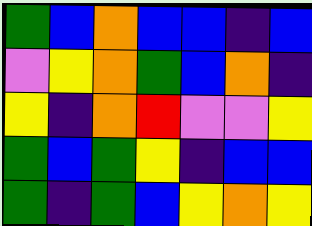[["green", "blue", "orange", "blue", "blue", "indigo", "blue"], ["violet", "yellow", "orange", "green", "blue", "orange", "indigo"], ["yellow", "indigo", "orange", "red", "violet", "violet", "yellow"], ["green", "blue", "green", "yellow", "indigo", "blue", "blue"], ["green", "indigo", "green", "blue", "yellow", "orange", "yellow"]]